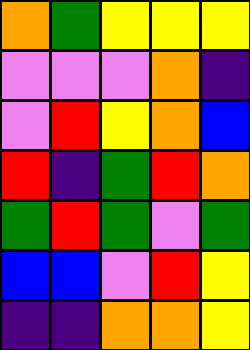[["orange", "green", "yellow", "yellow", "yellow"], ["violet", "violet", "violet", "orange", "indigo"], ["violet", "red", "yellow", "orange", "blue"], ["red", "indigo", "green", "red", "orange"], ["green", "red", "green", "violet", "green"], ["blue", "blue", "violet", "red", "yellow"], ["indigo", "indigo", "orange", "orange", "yellow"]]